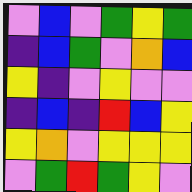[["violet", "blue", "violet", "green", "yellow", "green"], ["indigo", "blue", "green", "violet", "orange", "blue"], ["yellow", "indigo", "violet", "yellow", "violet", "violet"], ["indigo", "blue", "indigo", "red", "blue", "yellow"], ["yellow", "orange", "violet", "yellow", "yellow", "yellow"], ["violet", "green", "red", "green", "yellow", "violet"]]